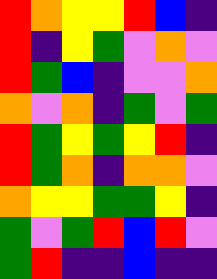[["red", "orange", "yellow", "yellow", "red", "blue", "indigo"], ["red", "indigo", "yellow", "green", "violet", "orange", "violet"], ["red", "green", "blue", "indigo", "violet", "violet", "orange"], ["orange", "violet", "orange", "indigo", "green", "violet", "green"], ["red", "green", "yellow", "green", "yellow", "red", "indigo"], ["red", "green", "orange", "indigo", "orange", "orange", "violet"], ["orange", "yellow", "yellow", "green", "green", "yellow", "indigo"], ["green", "violet", "green", "red", "blue", "red", "violet"], ["green", "red", "indigo", "indigo", "blue", "indigo", "indigo"]]